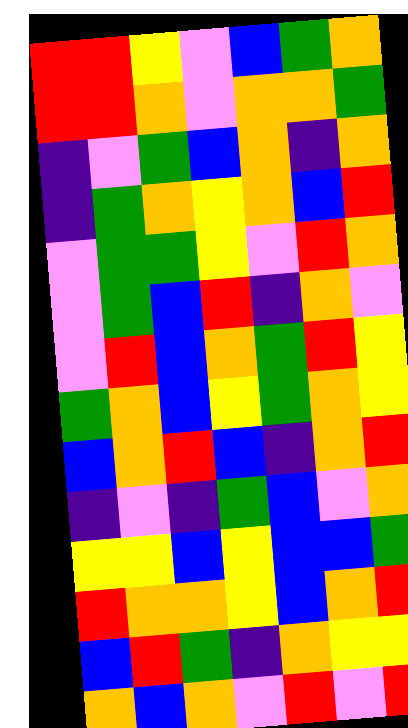[["red", "red", "yellow", "violet", "blue", "green", "orange"], ["red", "red", "orange", "violet", "orange", "orange", "green"], ["indigo", "violet", "green", "blue", "orange", "indigo", "orange"], ["indigo", "green", "orange", "yellow", "orange", "blue", "red"], ["violet", "green", "green", "yellow", "violet", "red", "orange"], ["violet", "green", "blue", "red", "indigo", "orange", "violet"], ["violet", "red", "blue", "orange", "green", "red", "yellow"], ["green", "orange", "blue", "yellow", "green", "orange", "yellow"], ["blue", "orange", "red", "blue", "indigo", "orange", "red"], ["indigo", "violet", "indigo", "green", "blue", "violet", "orange"], ["yellow", "yellow", "blue", "yellow", "blue", "blue", "green"], ["red", "orange", "orange", "yellow", "blue", "orange", "red"], ["blue", "red", "green", "indigo", "orange", "yellow", "yellow"], ["orange", "blue", "orange", "violet", "red", "violet", "red"]]